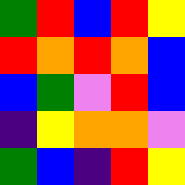[["green", "red", "blue", "red", "yellow"], ["red", "orange", "red", "orange", "blue"], ["blue", "green", "violet", "red", "blue"], ["indigo", "yellow", "orange", "orange", "violet"], ["green", "blue", "indigo", "red", "yellow"]]